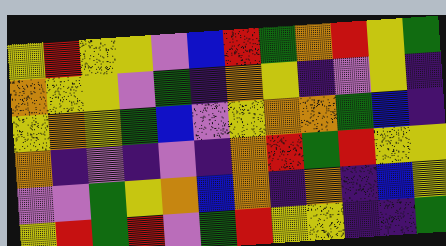[["yellow", "red", "yellow", "yellow", "violet", "blue", "red", "green", "orange", "red", "yellow", "green"], ["orange", "yellow", "yellow", "violet", "green", "indigo", "orange", "yellow", "indigo", "violet", "yellow", "indigo"], ["yellow", "orange", "yellow", "green", "blue", "violet", "yellow", "orange", "orange", "green", "blue", "indigo"], ["orange", "indigo", "violet", "indigo", "violet", "indigo", "orange", "red", "green", "red", "yellow", "yellow"], ["violet", "violet", "green", "yellow", "orange", "blue", "orange", "indigo", "orange", "indigo", "blue", "yellow"], ["yellow", "red", "green", "red", "violet", "green", "red", "yellow", "yellow", "indigo", "indigo", "green"]]